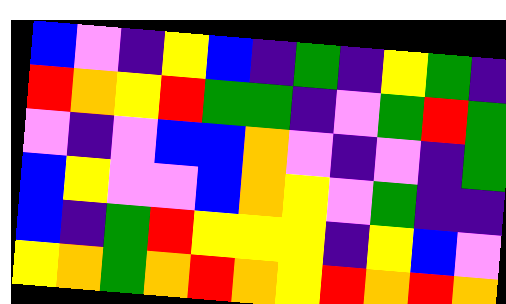[["blue", "violet", "indigo", "yellow", "blue", "indigo", "green", "indigo", "yellow", "green", "indigo"], ["red", "orange", "yellow", "red", "green", "green", "indigo", "violet", "green", "red", "green"], ["violet", "indigo", "violet", "blue", "blue", "orange", "violet", "indigo", "violet", "indigo", "green"], ["blue", "yellow", "violet", "violet", "blue", "orange", "yellow", "violet", "green", "indigo", "indigo"], ["blue", "indigo", "green", "red", "yellow", "yellow", "yellow", "indigo", "yellow", "blue", "violet"], ["yellow", "orange", "green", "orange", "red", "orange", "yellow", "red", "orange", "red", "orange"]]